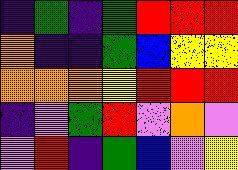[["indigo", "green", "indigo", "green", "red", "red", "red"], ["orange", "indigo", "indigo", "green", "blue", "yellow", "yellow"], ["orange", "orange", "orange", "yellow", "red", "red", "red"], ["indigo", "violet", "green", "red", "violet", "orange", "violet"], ["violet", "red", "indigo", "green", "blue", "violet", "yellow"]]